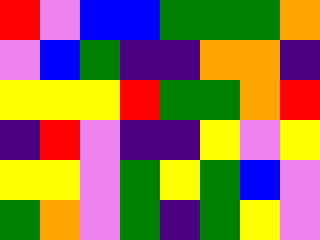[["red", "violet", "blue", "blue", "green", "green", "green", "orange"], ["violet", "blue", "green", "indigo", "indigo", "orange", "orange", "indigo"], ["yellow", "yellow", "yellow", "red", "green", "green", "orange", "red"], ["indigo", "red", "violet", "indigo", "indigo", "yellow", "violet", "yellow"], ["yellow", "yellow", "violet", "green", "yellow", "green", "blue", "violet"], ["green", "orange", "violet", "green", "indigo", "green", "yellow", "violet"]]